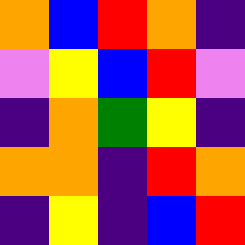[["orange", "blue", "red", "orange", "indigo"], ["violet", "yellow", "blue", "red", "violet"], ["indigo", "orange", "green", "yellow", "indigo"], ["orange", "orange", "indigo", "red", "orange"], ["indigo", "yellow", "indigo", "blue", "red"]]